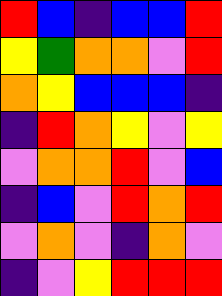[["red", "blue", "indigo", "blue", "blue", "red"], ["yellow", "green", "orange", "orange", "violet", "red"], ["orange", "yellow", "blue", "blue", "blue", "indigo"], ["indigo", "red", "orange", "yellow", "violet", "yellow"], ["violet", "orange", "orange", "red", "violet", "blue"], ["indigo", "blue", "violet", "red", "orange", "red"], ["violet", "orange", "violet", "indigo", "orange", "violet"], ["indigo", "violet", "yellow", "red", "red", "red"]]